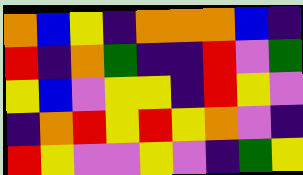[["orange", "blue", "yellow", "indigo", "orange", "orange", "orange", "blue", "indigo"], ["red", "indigo", "orange", "green", "indigo", "indigo", "red", "violet", "green"], ["yellow", "blue", "violet", "yellow", "yellow", "indigo", "red", "yellow", "violet"], ["indigo", "orange", "red", "yellow", "red", "yellow", "orange", "violet", "indigo"], ["red", "yellow", "violet", "violet", "yellow", "violet", "indigo", "green", "yellow"]]